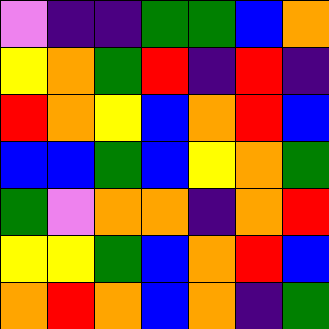[["violet", "indigo", "indigo", "green", "green", "blue", "orange"], ["yellow", "orange", "green", "red", "indigo", "red", "indigo"], ["red", "orange", "yellow", "blue", "orange", "red", "blue"], ["blue", "blue", "green", "blue", "yellow", "orange", "green"], ["green", "violet", "orange", "orange", "indigo", "orange", "red"], ["yellow", "yellow", "green", "blue", "orange", "red", "blue"], ["orange", "red", "orange", "blue", "orange", "indigo", "green"]]